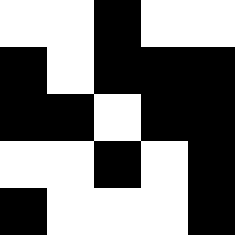[["white", "white", "black", "white", "white"], ["black", "white", "black", "black", "black"], ["black", "black", "white", "black", "black"], ["white", "white", "black", "white", "black"], ["black", "white", "white", "white", "black"]]